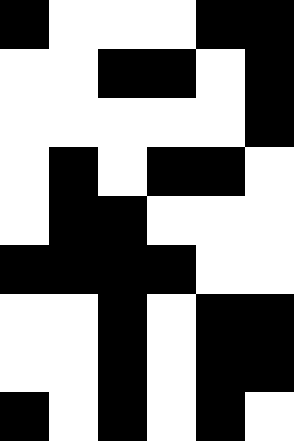[["black", "white", "white", "white", "black", "black"], ["white", "white", "black", "black", "white", "black"], ["white", "white", "white", "white", "white", "black"], ["white", "black", "white", "black", "black", "white"], ["white", "black", "black", "white", "white", "white"], ["black", "black", "black", "black", "white", "white"], ["white", "white", "black", "white", "black", "black"], ["white", "white", "black", "white", "black", "black"], ["black", "white", "black", "white", "black", "white"]]